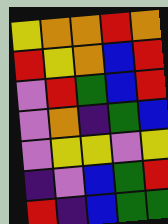[["yellow", "orange", "orange", "red", "orange"], ["red", "yellow", "orange", "blue", "red"], ["violet", "red", "green", "blue", "red"], ["violet", "orange", "indigo", "green", "blue"], ["violet", "yellow", "yellow", "violet", "yellow"], ["indigo", "violet", "blue", "green", "red"], ["red", "indigo", "blue", "green", "green"]]